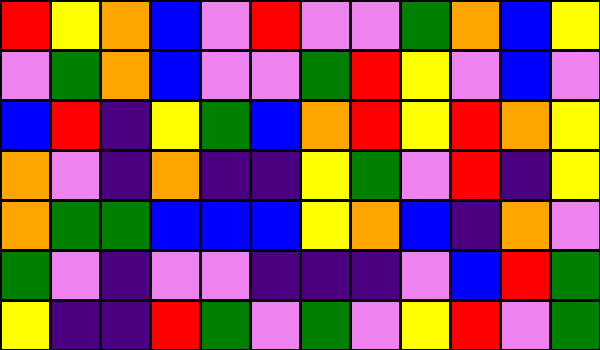[["red", "yellow", "orange", "blue", "violet", "red", "violet", "violet", "green", "orange", "blue", "yellow"], ["violet", "green", "orange", "blue", "violet", "violet", "green", "red", "yellow", "violet", "blue", "violet"], ["blue", "red", "indigo", "yellow", "green", "blue", "orange", "red", "yellow", "red", "orange", "yellow"], ["orange", "violet", "indigo", "orange", "indigo", "indigo", "yellow", "green", "violet", "red", "indigo", "yellow"], ["orange", "green", "green", "blue", "blue", "blue", "yellow", "orange", "blue", "indigo", "orange", "violet"], ["green", "violet", "indigo", "violet", "violet", "indigo", "indigo", "indigo", "violet", "blue", "red", "green"], ["yellow", "indigo", "indigo", "red", "green", "violet", "green", "violet", "yellow", "red", "violet", "green"]]